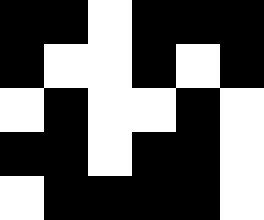[["black", "black", "white", "black", "black", "black"], ["black", "white", "white", "black", "white", "black"], ["white", "black", "white", "white", "black", "white"], ["black", "black", "white", "black", "black", "white"], ["white", "black", "black", "black", "black", "white"]]